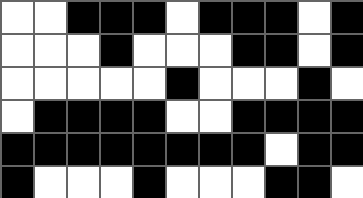[["white", "white", "black", "black", "black", "white", "black", "black", "black", "white", "black"], ["white", "white", "white", "black", "white", "white", "white", "black", "black", "white", "black"], ["white", "white", "white", "white", "white", "black", "white", "white", "white", "black", "white"], ["white", "black", "black", "black", "black", "white", "white", "black", "black", "black", "black"], ["black", "black", "black", "black", "black", "black", "black", "black", "white", "black", "black"], ["black", "white", "white", "white", "black", "white", "white", "white", "black", "black", "white"]]